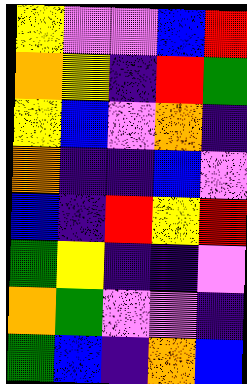[["yellow", "violet", "violet", "blue", "red"], ["orange", "yellow", "indigo", "red", "green"], ["yellow", "blue", "violet", "orange", "indigo"], ["orange", "indigo", "indigo", "blue", "violet"], ["blue", "indigo", "red", "yellow", "red"], ["green", "yellow", "indigo", "indigo", "violet"], ["orange", "green", "violet", "violet", "indigo"], ["green", "blue", "indigo", "orange", "blue"]]